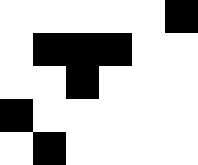[["white", "white", "white", "white", "white", "black"], ["white", "black", "black", "black", "white", "white"], ["white", "white", "black", "white", "white", "white"], ["black", "white", "white", "white", "white", "white"], ["white", "black", "white", "white", "white", "white"]]